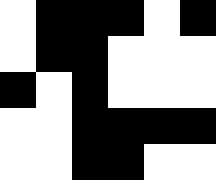[["white", "black", "black", "black", "white", "black"], ["white", "black", "black", "white", "white", "white"], ["black", "white", "black", "white", "white", "white"], ["white", "white", "black", "black", "black", "black"], ["white", "white", "black", "black", "white", "white"]]